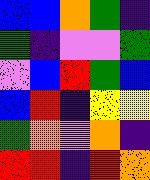[["blue", "blue", "orange", "green", "indigo"], ["green", "indigo", "violet", "violet", "green"], ["violet", "blue", "red", "green", "blue"], ["blue", "red", "indigo", "yellow", "yellow"], ["green", "orange", "violet", "orange", "indigo"], ["red", "red", "indigo", "red", "orange"]]